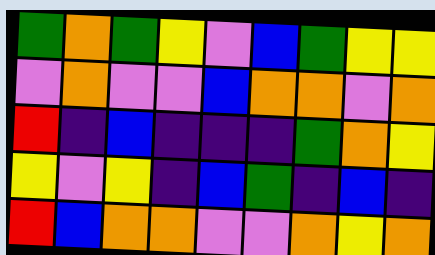[["green", "orange", "green", "yellow", "violet", "blue", "green", "yellow", "yellow"], ["violet", "orange", "violet", "violet", "blue", "orange", "orange", "violet", "orange"], ["red", "indigo", "blue", "indigo", "indigo", "indigo", "green", "orange", "yellow"], ["yellow", "violet", "yellow", "indigo", "blue", "green", "indigo", "blue", "indigo"], ["red", "blue", "orange", "orange", "violet", "violet", "orange", "yellow", "orange"]]